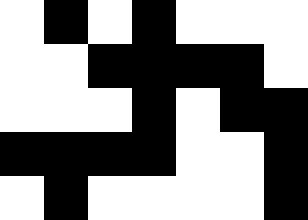[["white", "black", "white", "black", "white", "white", "white"], ["white", "white", "black", "black", "black", "black", "white"], ["white", "white", "white", "black", "white", "black", "black"], ["black", "black", "black", "black", "white", "white", "black"], ["white", "black", "white", "white", "white", "white", "black"]]